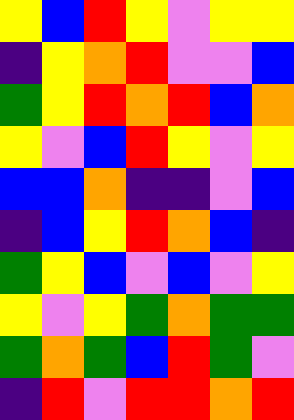[["yellow", "blue", "red", "yellow", "violet", "yellow", "yellow"], ["indigo", "yellow", "orange", "red", "violet", "violet", "blue"], ["green", "yellow", "red", "orange", "red", "blue", "orange"], ["yellow", "violet", "blue", "red", "yellow", "violet", "yellow"], ["blue", "blue", "orange", "indigo", "indigo", "violet", "blue"], ["indigo", "blue", "yellow", "red", "orange", "blue", "indigo"], ["green", "yellow", "blue", "violet", "blue", "violet", "yellow"], ["yellow", "violet", "yellow", "green", "orange", "green", "green"], ["green", "orange", "green", "blue", "red", "green", "violet"], ["indigo", "red", "violet", "red", "red", "orange", "red"]]